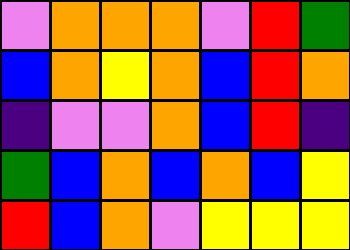[["violet", "orange", "orange", "orange", "violet", "red", "green"], ["blue", "orange", "yellow", "orange", "blue", "red", "orange"], ["indigo", "violet", "violet", "orange", "blue", "red", "indigo"], ["green", "blue", "orange", "blue", "orange", "blue", "yellow"], ["red", "blue", "orange", "violet", "yellow", "yellow", "yellow"]]